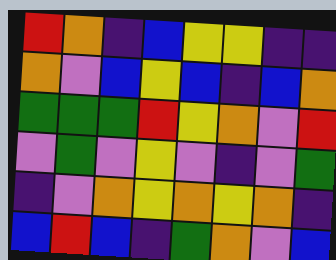[["red", "orange", "indigo", "blue", "yellow", "yellow", "indigo", "indigo"], ["orange", "violet", "blue", "yellow", "blue", "indigo", "blue", "orange"], ["green", "green", "green", "red", "yellow", "orange", "violet", "red"], ["violet", "green", "violet", "yellow", "violet", "indigo", "violet", "green"], ["indigo", "violet", "orange", "yellow", "orange", "yellow", "orange", "indigo"], ["blue", "red", "blue", "indigo", "green", "orange", "violet", "blue"]]